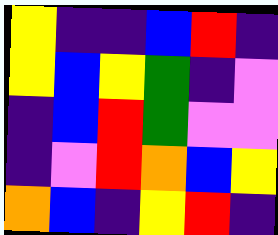[["yellow", "indigo", "indigo", "blue", "red", "indigo"], ["yellow", "blue", "yellow", "green", "indigo", "violet"], ["indigo", "blue", "red", "green", "violet", "violet"], ["indigo", "violet", "red", "orange", "blue", "yellow"], ["orange", "blue", "indigo", "yellow", "red", "indigo"]]